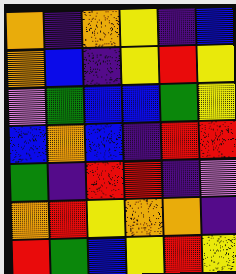[["orange", "indigo", "orange", "yellow", "indigo", "blue"], ["orange", "blue", "indigo", "yellow", "red", "yellow"], ["violet", "green", "blue", "blue", "green", "yellow"], ["blue", "orange", "blue", "indigo", "red", "red"], ["green", "indigo", "red", "red", "indigo", "violet"], ["orange", "red", "yellow", "orange", "orange", "indigo"], ["red", "green", "blue", "yellow", "red", "yellow"]]